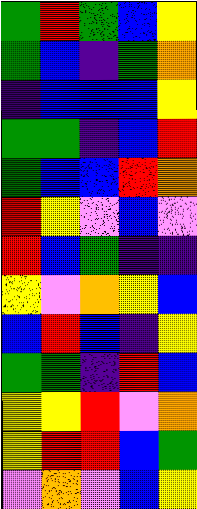[["green", "red", "green", "blue", "yellow"], ["green", "blue", "indigo", "green", "orange"], ["indigo", "blue", "blue", "blue", "yellow"], ["green", "green", "indigo", "blue", "red"], ["green", "blue", "blue", "red", "orange"], ["red", "yellow", "violet", "blue", "violet"], ["red", "blue", "green", "indigo", "indigo"], ["yellow", "violet", "orange", "yellow", "blue"], ["blue", "red", "blue", "indigo", "yellow"], ["green", "green", "indigo", "red", "blue"], ["yellow", "yellow", "red", "violet", "orange"], ["yellow", "red", "red", "blue", "green"], ["violet", "orange", "violet", "blue", "yellow"]]